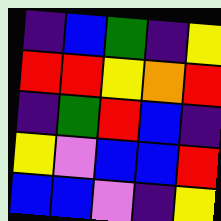[["indigo", "blue", "green", "indigo", "yellow"], ["red", "red", "yellow", "orange", "red"], ["indigo", "green", "red", "blue", "indigo"], ["yellow", "violet", "blue", "blue", "red"], ["blue", "blue", "violet", "indigo", "yellow"]]